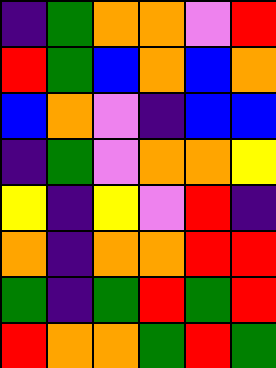[["indigo", "green", "orange", "orange", "violet", "red"], ["red", "green", "blue", "orange", "blue", "orange"], ["blue", "orange", "violet", "indigo", "blue", "blue"], ["indigo", "green", "violet", "orange", "orange", "yellow"], ["yellow", "indigo", "yellow", "violet", "red", "indigo"], ["orange", "indigo", "orange", "orange", "red", "red"], ["green", "indigo", "green", "red", "green", "red"], ["red", "orange", "orange", "green", "red", "green"]]